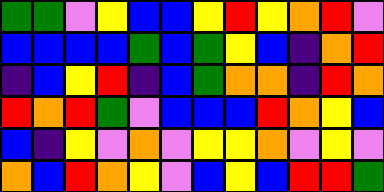[["green", "green", "violet", "yellow", "blue", "blue", "yellow", "red", "yellow", "orange", "red", "violet"], ["blue", "blue", "blue", "blue", "green", "blue", "green", "yellow", "blue", "indigo", "orange", "red"], ["indigo", "blue", "yellow", "red", "indigo", "blue", "green", "orange", "orange", "indigo", "red", "orange"], ["red", "orange", "red", "green", "violet", "blue", "blue", "blue", "red", "orange", "yellow", "blue"], ["blue", "indigo", "yellow", "violet", "orange", "violet", "yellow", "yellow", "orange", "violet", "yellow", "violet"], ["orange", "blue", "red", "orange", "yellow", "violet", "blue", "yellow", "blue", "red", "red", "green"]]